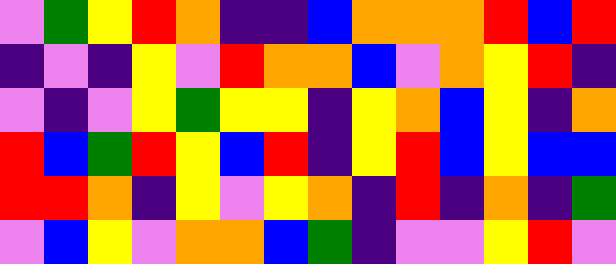[["violet", "green", "yellow", "red", "orange", "indigo", "indigo", "blue", "orange", "orange", "orange", "red", "blue", "red"], ["indigo", "violet", "indigo", "yellow", "violet", "red", "orange", "orange", "blue", "violet", "orange", "yellow", "red", "indigo"], ["violet", "indigo", "violet", "yellow", "green", "yellow", "yellow", "indigo", "yellow", "orange", "blue", "yellow", "indigo", "orange"], ["red", "blue", "green", "red", "yellow", "blue", "red", "indigo", "yellow", "red", "blue", "yellow", "blue", "blue"], ["red", "red", "orange", "indigo", "yellow", "violet", "yellow", "orange", "indigo", "red", "indigo", "orange", "indigo", "green"], ["violet", "blue", "yellow", "violet", "orange", "orange", "blue", "green", "indigo", "violet", "violet", "yellow", "red", "violet"]]